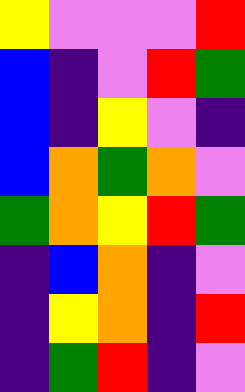[["yellow", "violet", "violet", "violet", "red"], ["blue", "indigo", "violet", "red", "green"], ["blue", "indigo", "yellow", "violet", "indigo"], ["blue", "orange", "green", "orange", "violet"], ["green", "orange", "yellow", "red", "green"], ["indigo", "blue", "orange", "indigo", "violet"], ["indigo", "yellow", "orange", "indigo", "red"], ["indigo", "green", "red", "indigo", "violet"]]